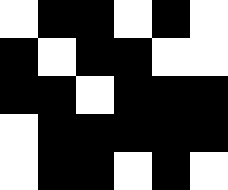[["white", "black", "black", "white", "black", "white"], ["black", "white", "black", "black", "white", "white"], ["black", "black", "white", "black", "black", "black"], ["white", "black", "black", "black", "black", "black"], ["white", "black", "black", "white", "black", "white"]]